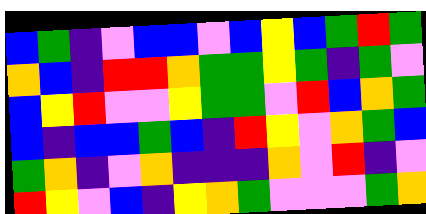[["blue", "green", "indigo", "violet", "blue", "blue", "violet", "blue", "yellow", "blue", "green", "red", "green"], ["orange", "blue", "indigo", "red", "red", "orange", "green", "green", "yellow", "green", "indigo", "green", "violet"], ["blue", "yellow", "red", "violet", "violet", "yellow", "green", "green", "violet", "red", "blue", "orange", "green"], ["blue", "indigo", "blue", "blue", "green", "blue", "indigo", "red", "yellow", "violet", "orange", "green", "blue"], ["green", "orange", "indigo", "violet", "orange", "indigo", "indigo", "indigo", "orange", "violet", "red", "indigo", "violet"], ["red", "yellow", "violet", "blue", "indigo", "yellow", "orange", "green", "violet", "violet", "violet", "green", "orange"]]